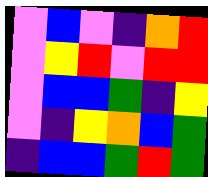[["violet", "blue", "violet", "indigo", "orange", "red"], ["violet", "yellow", "red", "violet", "red", "red"], ["violet", "blue", "blue", "green", "indigo", "yellow"], ["violet", "indigo", "yellow", "orange", "blue", "green"], ["indigo", "blue", "blue", "green", "red", "green"]]